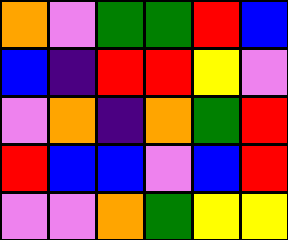[["orange", "violet", "green", "green", "red", "blue"], ["blue", "indigo", "red", "red", "yellow", "violet"], ["violet", "orange", "indigo", "orange", "green", "red"], ["red", "blue", "blue", "violet", "blue", "red"], ["violet", "violet", "orange", "green", "yellow", "yellow"]]